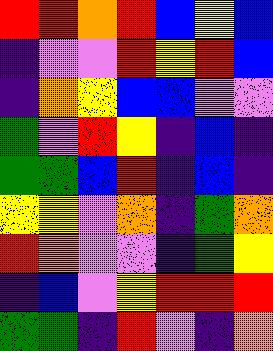[["red", "red", "orange", "red", "blue", "yellow", "blue"], ["indigo", "violet", "violet", "red", "yellow", "red", "blue"], ["indigo", "orange", "yellow", "blue", "blue", "violet", "violet"], ["green", "violet", "red", "yellow", "indigo", "blue", "indigo"], ["green", "green", "blue", "red", "indigo", "blue", "indigo"], ["yellow", "yellow", "violet", "orange", "indigo", "green", "orange"], ["red", "orange", "violet", "violet", "indigo", "green", "yellow"], ["indigo", "blue", "violet", "yellow", "red", "red", "red"], ["green", "green", "indigo", "red", "violet", "indigo", "orange"]]